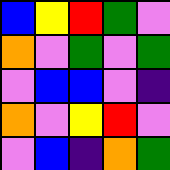[["blue", "yellow", "red", "green", "violet"], ["orange", "violet", "green", "violet", "green"], ["violet", "blue", "blue", "violet", "indigo"], ["orange", "violet", "yellow", "red", "violet"], ["violet", "blue", "indigo", "orange", "green"]]